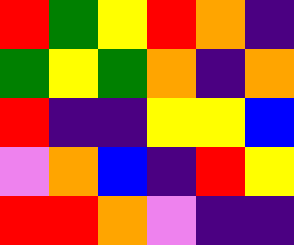[["red", "green", "yellow", "red", "orange", "indigo"], ["green", "yellow", "green", "orange", "indigo", "orange"], ["red", "indigo", "indigo", "yellow", "yellow", "blue"], ["violet", "orange", "blue", "indigo", "red", "yellow"], ["red", "red", "orange", "violet", "indigo", "indigo"]]